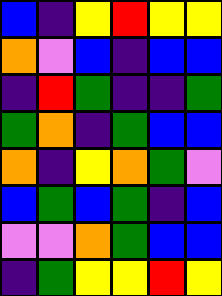[["blue", "indigo", "yellow", "red", "yellow", "yellow"], ["orange", "violet", "blue", "indigo", "blue", "blue"], ["indigo", "red", "green", "indigo", "indigo", "green"], ["green", "orange", "indigo", "green", "blue", "blue"], ["orange", "indigo", "yellow", "orange", "green", "violet"], ["blue", "green", "blue", "green", "indigo", "blue"], ["violet", "violet", "orange", "green", "blue", "blue"], ["indigo", "green", "yellow", "yellow", "red", "yellow"]]